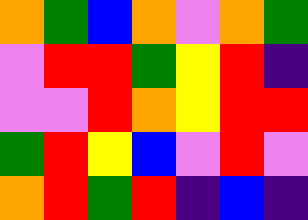[["orange", "green", "blue", "orange", "violet", "orange", "green"], ["violet", "red", "red", "green", "yellow", "red", "indigo"], ["violet", "violet", "red", "orange", "yellow", "red", "red"], ["green", "red", "yellow", "blue", "violet", "red", "violet"], ["orange", "red", "green", "red", "indigo", "blue", "indigo"]]